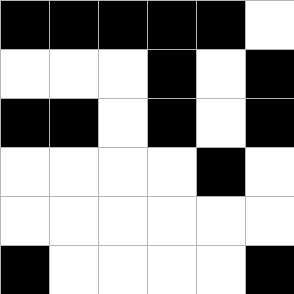[["black", "black", "black", "black", "black", "white"], ["white", "white", "white", "black", "white", "black"], ["black", "black", "white", "black", "white", "black"], ["white", "white", "white", "white", "black", "white"], ["white", "white", "white", "white", "white", "white"], ["black", "white", "white", "white", "white", "black"]]